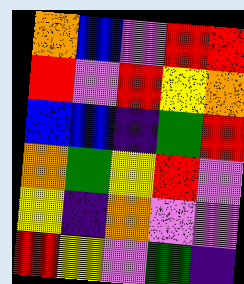[["orange", "blue", "violet", "red", "red"], ["red", "violet", "red", "yellow", "orange"], ["blue", "blue", "indigo", "green", "red"], ["orange", "green", "yellow", "red", "violet"], ["yellow", "indigo", "orange", "violet", "violet"], ["red", "yellow", "violet", "green", "indigo"]]